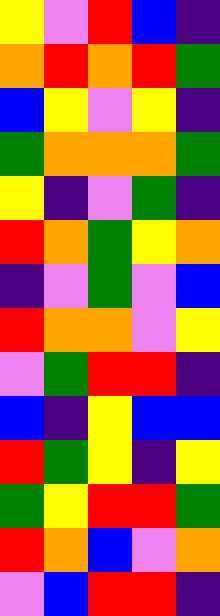[["yellow", "violet", "red", "blue", "indigo"], ["orange", "red", "orange", "red", "green"], ["blue", "yellow", "violet", "yellow", "indigo"], ["green", "orange", "orange", "orange", "green"], ["yellow", "indigo", "violet", "green", "indigo"], ["red", "orange", "green", "yellow", "orange"], ["indigo", "violet", "green", "violet", "blue"], ["red", "orange", "orange", "violet", "yellow"], ["violet", "green", "red", "red", "indigo"], ["blue", "indigo", "yellow", "blue", "blue"], ["red", "green", "yellow", "indigo", "yellow"], ["green", "yellow", "red", "red", "green"], ["red", "orange", "blue", "violet", "orange"], ["violet", "blue", "red", "red", "indigo"]]